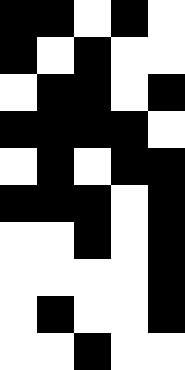[["black", "black", "white", "black", "white"], ["black", "white", "black", "white", "white"], ["white", "black", "black", "white", "black"], ["black", "black", "black", "black", "white"], ["white", "black", "white", "black", "black"], ["black", "black", "black", "white", "black"], ["white", "white", "black", "white", "black"], ["white", "white", "white", "white", "black"], ["white", "black", "white", "white", "black"], ["white", "white", "black", "white", "white"]]